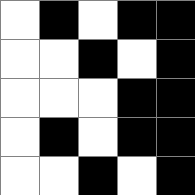[["white", "black", "white", "black", "black"], ["white", "white", "black", "white", "black"], ["white", "white", "white", "black", "black"], ["white", "black", "white", "black", "black"], ["white", "white", "black", "white", "black"]]